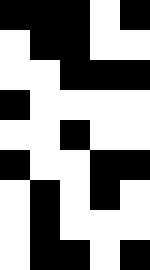[["black", "black", "black", "white", "black"], ["white", "black", "black", "white", "white"], ["white", "white", "black", "black", "black"], ["black", "white", "white", "white", "white"], ["white", "white", "black", "white", "white"], ["black", "white", "white", "black", "black"], ["white", "black", "white", "black", "white"], ["white", "black", "white", "white", "white"], ["white", "black", "black", "white", "black"]]